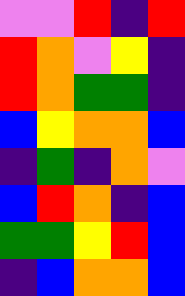[["violet", "violet", "red", "indigo", "red"], ["red", "orange", "violet", "yellow", "indigo"], ["red", "orange", "green", "green", "indigo"], ["blue", "yellow", "orange", "orange", "blue"], ["indigo", "green", "indigo", "orange", "violet"], ["blue", "red", "orange", "indigo", "blue"], ["green", "green", "yellow", "red", "blue"], ["indigo", "blue", "orange", "orange", "blue"]]